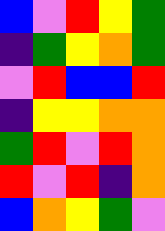[["blue", "violet", "red", "yellow", "green"], ["indigo", "green", "yellow", "orange", "green"], ["violet", "red", "blue", "blue", "red"], ["indigo", "yellow", "yellow", "orange", "orange"], ["green", "red", "violet", "red", "orange"], ["red", "violet", "red", "indigo", "orange"], ["blue", "orange", "yellow", "green", "violet"]]